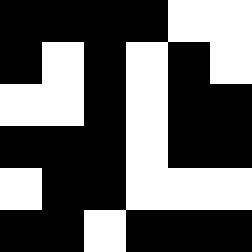[["black", "black", "black", "black", "white", "white"], ["black", "white", "black", "white", "black", "white"], ["white", "white", "black", "white", "black", "black"], ["black", "black", "black", "white", "black", "black"], ["white", "black", "black", "white", "white", "white"], ["black", "black", "white", "black", "black", "black"]]